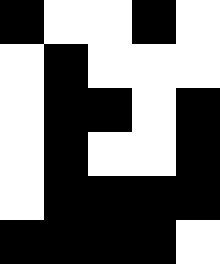[["black", "white", "white", "black", "white"], ["white", "black", "white", "white", "white"], ["white", "black", "black", "white", "black"], ["white", "black", "white", "white", "black"], ["white", "black", "black", "black", "black"], ["black", "black", "black", "black", "white"]]